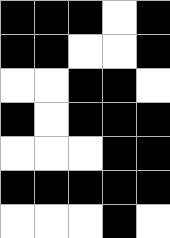[["black", "black", "black", "white", "black"], ["black", "black", "white", "white", "black"], ["white", "white", "black", "black", "white"], ["black", "white", "black", "black", "black"], ["white", "white", "white", "black", "black"], ["black", "black", "black", "black", "black"], ["white", "white", "white", "black", "white"]]